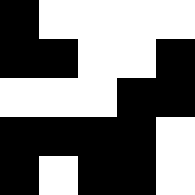[["black", "white", "white", "white", "white"], ["black", "black", "white", "white", "black"], ["white", "white", "white", "black", "black"], ["black", "black", "black", "black", "white"], ["black", "white", "black", "black", "white"]]